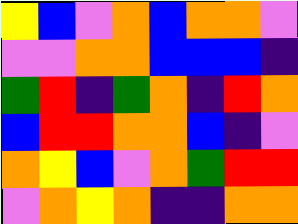[["yellow", "blue", "violet", "orange", "blue", "orange", "orange", "violet"], ["violet", "violet", "orange", "orange", "blue", "blue", "blue", "indigo"], ["green", "red", "indigo", "green", "orange", "indigo", "red", "orange"], ["blue", "red", "red", "orange", "orange", "blue", "indigo", "violet"], ["orange", "yellow", "blue", "violet", "orange", "green", "red", "red"], ["violet", "orange", "yellow", "orange", "indigo", "indigo", "orange", "orange"]]